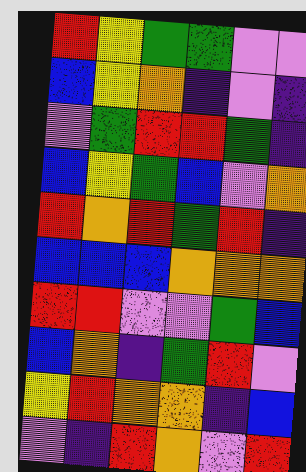[["red", "yellow", "green", "green", "violet", "violet"], ["blue", "yellow", "orange", "indigo", "violet", "indigo"], ["violet", "green", "red", "red", "green", "indigo"], ["blue", "yellow", "green", "blue", "violet", "orange"], ["red", "orange", "red", "green", "red", "indigo"], ["blue", "blue", "blue", "orange", "orange", "orange"], ["red", "red", "violet", "violet", "green", "blue"], ["blue", "orange", "indigo", "green", "red", "violet"], ["yellow", "red", "orange", "orange", "indigo", "blue"], ["violet", "indigo", "red", "orange", "violet", "red"]]